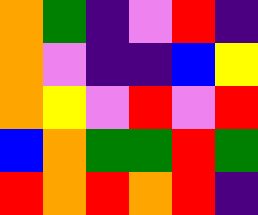[["orange", "green", "indigo", "violet", "red", "indigo"], ["orange", "violet", "indigo", "indigo", "blue", "yellow"], ["orange", "yellow", "violet", "red", "violet", "red"], ["blue", "orange", "green", "green", "red", "green"], ["red", "orange", "red", "orange", "red", "indigo"]]